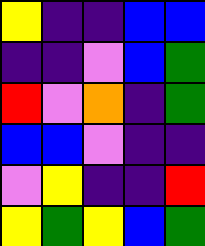[["yellow", "indigo", "indigo", "blue", "blue"], ["indigo", "indigo", "violet", "blue", "green"], ["red", "violet", "orange", "indigo", "green"], ["blue", "blue", "violet", "indigo", "indigo"], ["violet", "yellow", "indigo", "indigo", "red"], ["yellow", "green", "yellow", "blue", "green"]]